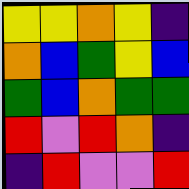[["yellow", "yellow", "orange", "yellow", "indigo"], ["orange", "blue", "green", "yellow", "blue"], ["green", "blue", "orange", "green", "green"], ["red", "violet", "red", "orange", "indigo"], ["indigo", "red", "violet", "violet", "red"]]